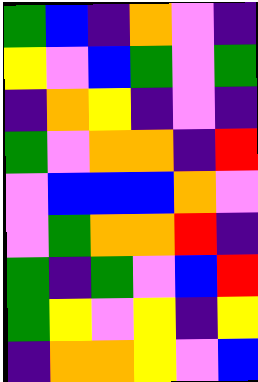[["green", "blue", "indigo", "orange", "violet", "indigo"], ["yellow", "violet", "blue", "green", "violet", "green"], ["indigo", "orange", "yellow", "indigo", "violet", "indigo"], ["green", "violet", "orange", "orange", "indigo", "red"], ["violet", "blue", "blue", "blue", "orange", "violet"], ["violet", "green", "orange", "orange", "red", "indigo"], ["green", "indigo", "green", "violet", "blue", "red"], ["green", "yellow", "violet", "yellow", "indigo", "yellow"], ["indigo", "orange", "orange", "yellow", "violet", "blue"]]